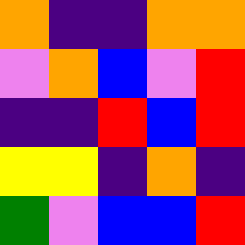[["orange", "indigo", "indigo", "orange", "orange"], ["violet", "orange", "blue", "violet", "red"], ["indigo", "indigo", "red", "blue", "red"], ["yellow", "yellow", "indigo", "orange", "indigo"], ["green", "violet", "blue", "blue", "red"]]